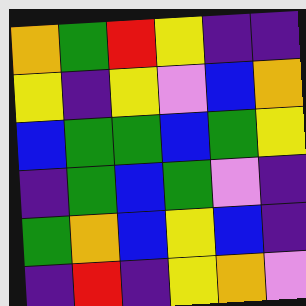[["orange", "green", "red", "yellow", "indigo", "indigo"], ["yellow", "indigo", "yellow", "violet", "blue", "orange"], ["blue", "green", "green", "blue", "green", "yellow"], ["indigo", "green", "blue", "green", "violet", "indigo"], ["green", "orange", "blue", "yellow", "blue", "indigo"], ["indigo", "red", "indigo", "yellow", "orange", "violet"]]